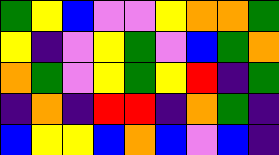[["green", "yellow", "blue", "violet", "violet", "yellow", "orange", "orange", "green"], ["yellow", "indigo", "violet", "yellow", "green", "violet", "blue", "green", "orange"], ["orange", "green", "violet", "yellow", "green", "yellow", "red", "indigo", "green"], ["indigo", "orange", "indigo", "red", "red", "indigo", "orange", "green", "indigo"], ["blue", "yellow", "yellow", "blue", "orange", "blue", "violet", "blue", "indigo"]]